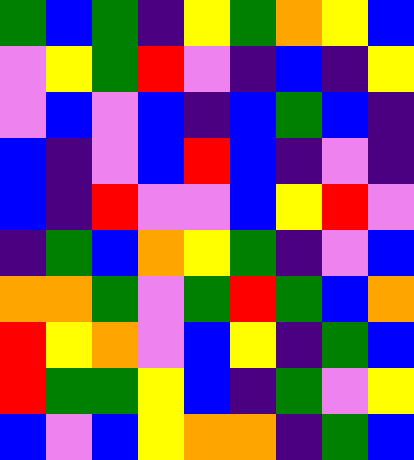[["green", "blue", "green", "indigo", "yellow", "green", "orange", "yellow", "blue"], ["violet", "yellow", "green", "red", "violet", "indigo", "blue", "indigo", "yellow"], ["violet", "blue", "violet", "blue", "indigo", "blue", "green", "blue", "indigo"], ["blue", "indigo", "violet", "blue", "red", "blue", "indigo", "violet", "indigo"], ["blue", "indigo", "red", "violet", "violet", "blue", "yellow", "red", "violet"], ["indigo", "green", "blue", "orange", "yellow", "green", "indigo", "violet", "blue"], ["orange", "orange", "green", "violet", "green", "red", "green", "blue", "orange"], ["red", "yellow", "orange", "violet", "blue", "yellow", "indigo", "green", "blue"], ["red", "green", "green", "yellow", "blue", "indigo", "green", "violet", "yellow"], ["blue", "violet", "blue", "yellow", "orange", "orange", "indigo", "green", "blue"]]